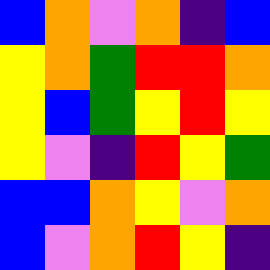[["blue", "orange", "violet", "orange", "indigo", "blue"], ["yellow", "orange", "green", "red", "red", "orange"], ["yellow", "blue", "green", "yellow", "red", "yellow"], ["yellow", "violet", "indigo", "red", "yellow", "green"], ["blue", "blue", "orange", "yellow", "violet", "orange"], ["blue", "violet", "orange", "red", "yellow", "indigo"]]